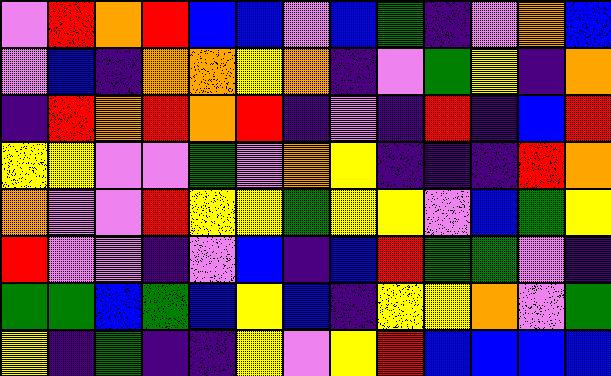[["violet", "red", "orange", "red", "blue", "blue", "violet", "blue", "green", "indigo", "violet", "orange", "blue"], ["violet", "blue", "indigo", "orange", "orange", "yellow", "orange", "indigo", "violet", "green", "yellow", "indigo", "orange"], ["indigo", "red", "orange", "red", "orange", "red", "indigo", "violet", "indigo", "red", "indigo", "blue", "red"], ["yellow", "yellow", "violet", "violet", "green", "violet", "orange", "yellow", "indigo", "indigo", "indigo", "red", "orange"], ["orange", "violet", "violet", "red", "yellow", "yellow", "green", "yellow", "yellow", "violet", "blue", "green", "yellow"], ["red", "violet", "violet", "indigo", "violet", "blue", "indigo", "blue", "red", "green", "green", "violet", "indigo"], ["green", "green", "blue", "green", "blue", "yellow", "blue", "indigo", "yellow", "yellow", "orange", "violet", "green"], ["yellow", "indigo", "green", "indigo", "indigo", "yellow", "violet", "yellow", "red", "blue", "blue", "blue", "blue"]]